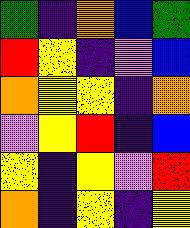[["green", "indigo", "orange", "blue", "green"], ["red", "yellow", "indigo", "violet", "blue"], ["orange", "yellow", "yellow", "indigo", "orange"], ["violet", "yellow", "red", "indigo", "blue"], ["yellow", "indigo", "yellow", "violet", "red"], ["orange", "indigo", "yellow", "indigo", "yellow"]]